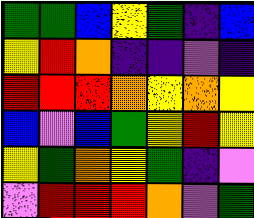[["green", "green", "blue", "yellow", "green", "indigo", "blue"], ["yellow", "red", "orange", "indigo", "indigo", "violet", "indigo"], ["red", "red", "red", "orange", "yellow", "orange", "yellow"], ["blue", "violet", "blue", "green", "yellow", "red", "yellow"], ["yellow", "green", "orange", "yellow", "green", "indigo", "violet"], ["violet", "red", "red", "red", "orange", "violet", "green"]]